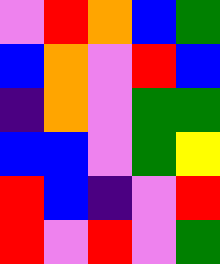[["violet", "red", "orange", "blue", "green"], ["blue", "orange", "violet", "red", "blue"], ["indigo", "orange", "violet", "green", "green"], ["blue", "blue", "violet", "green", "yellow"], ["red", "blue", "indigo", "violet", "red"], ["red", "violet", "red", "violet", "green"]]